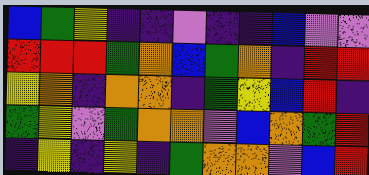[["blue", "green", "yellow", "indigo", "indigo", "violet", "indigo", "indigo", "blue", "violet", "violet"], ["red", "red", "red", "green", "orange", "blue", "green", "orange", "indigo", "red", "red"], ["yellow", "orange", "indigo", "orange", "orange", "indigo", "green", "yellow", "blue", "red", "indigo"], ["green", "yellow", "violet", "green", "orange", "orange", "violet", "blue", "orange", "green", "red"], ["indigo", "yellow", "indigo", "yellow", "indigo", "green", "orange", "orange", "violet", "blue", "red"]]